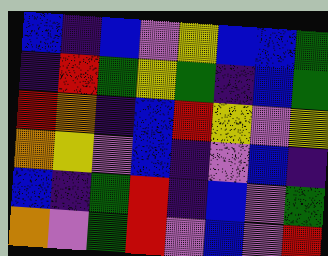[["blue", "indigo", "blue", "violet", "yellow", "blue", "blue", "green"], ["indigo", "red", "green", "yellow", "green", "indigo", "blue", "green"], ["red", "orange", "indigo", "blue", "red", "yellow", "violet", "yellow"], ["orange", "yellow", "violet", "blue", "indigo", "violet", "blue", "indigo"], ["blue", "indigo", "green", "red", "indigo", "blue", "violet", "green"], ["orange", "violet", "green", "red", "violet", "blue", "violet", "red"]]